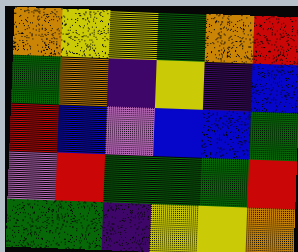[["orange", "yellow", "yellow", "green", "orange", "red"], ["green", "orange", "indigo", "yellow", "indigo", "blue"], ["red", "blue", "violet", "blue", "blue", "green"], ["violet", "red", "green", "green", "green", "red"], ["green", "green", "indigo", "yellow", "yellow", "orange"]]